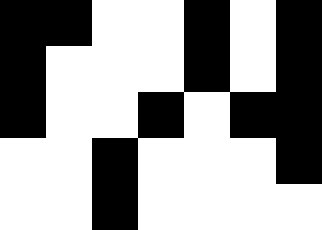[["black", "black", "white", "white", "black", "white", "black"], ["black", "white", "white", "white", "black", "white", "black"], ["black", "white", "white", "black", "white", "black", "black"], ["white", "white", "black", "white", "white", "white", "black"], ["white", "white", "black", "white", "white", "white", "white"]]